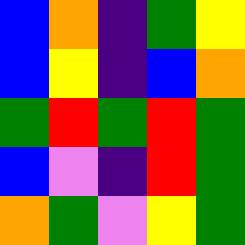[["blue", "orange", "indigo", "green", "yellow"], ["blue", "yellow", "indigo", "blue", "orange"], ["green", "red", "green", "red", "green"], ["blue", "violet", "indigo", "red", "green"], ["orange", "green", "violet", "yellow", "green"]]